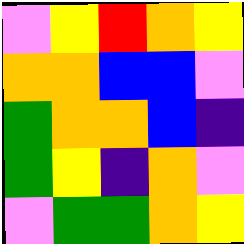[["violet", "yellow", "red", "orange", "yellow"], ["orange", "orange", "blue", "blue", "violet"], ["green", "orange", "orange", "blue", "indigo"], ["green", "yellow", "indigo", "orange", "violet"], ["violet", "green", "green", "orange", "yellow"]]